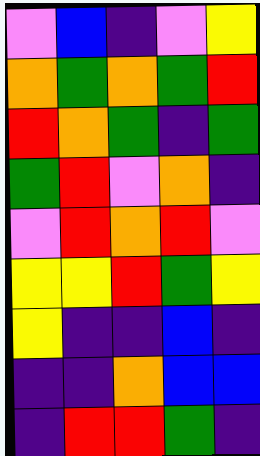[["violet", "blue", "indigo", "violet", "yellow"], ["orange", "green", "orange", "green", "red"], ["red", "orange", "green", "indigo", "green"], ["green", "red", "violet", "orange", "indigo"], ["violet", "red", "orange", "red", "violet"], ["yellow", "yellow", "red", "green", "yellow"], ["yellow", "indigo", "indigo", "blue", "indigo"], ["indigo", "indigo", "orange", "blue", "blue"], ["indigo", "red", "red", "green", "indigo"]]